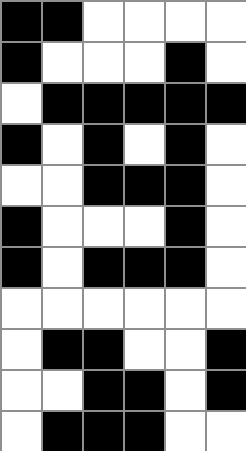[["black", "black", "white", "white", "white", "white"], ["black", "white", "white", "white", "black", "white"], ["white", "black", "black", "black", "black", "black"], ["black", "white", "black", "white", "black", "white"], ["white", "white", "black", "black", "black", "white"], ["black", "white", "white", "white", "black", "white"], ["black", "white", "black", "black", "black", "white"], ["white", "white", "white", "white", "white", "white"], ["white", "black", "black", "white", "white", "black"], ["white", "white", "black", "black", "white", "black"], ["white", "black", "black", "black", "white", "white"]]